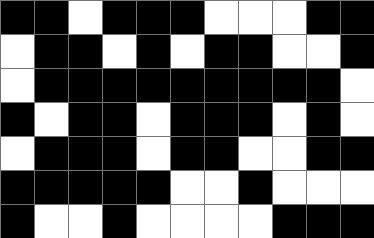[["black", "black", "white", "black", "black", "black", "white", "white", "white", "black", "black"], ["white", "black", "black", "white", "black", "white", "black", "black", "white", "white", "black"], ["white", "black", "black", "black", "black", "black", "black", "black", "black", "black", "white"], ["black", "white", "black", "black", "white", "black", "black", "black", "white", "black", "white"], ["white", "black", "black", "black", "white", "black", "black", "white", "white", "black", "black"], ["black", "black", "black", "black", "black", "white", "white", "black", "white", "white", "white"], ["black", "white", "white", "black", "white", "white", "white", "white", "black", "black", "black"]]